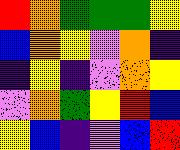[["red", "orange", "green", "green", "green", "yellow"], ["blue", "orange", "yellow", "violet", "orange", "indigo"], ["indigo", "yellow", "indigo", "violet", "orange", "yellow"], ["violet", "orange", "green", "yellow", "red", "blue"], ["yellow", "blue", "indigo", "violet", "blue", "red"]]